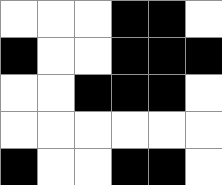[["white", "white", "white", "black", "black", "white"], ["black", "white", "white", "black", "black", "black"], ["white", "white", "black", "black", "black", "white"], ["white", "white", "white", "white", "white", "white"], ["black", "white", "white", "black", "black", "white"]]